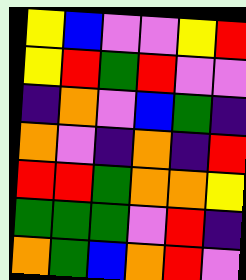[["yellow", "blue", "violet", "violet", "yellow", "red"], ["yellow", "red", "green", "red", "violet", "violet"], ["indigo", "orange", "violet", "blue", "green", "indigo"], ["orange", "violet", "indigo", "orange", "indigo", "red"], ["red", "red", "green", "orange", "orange", "yellow"], ["green", "green", "green", "violet", "red", "indigo"], ["orange", "green", "blue", "orange", "red", "violet"]]